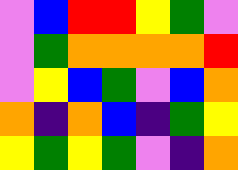[["violet", "blue", "red", "red", "yellow", "green", "violet"], ["violet", "green", "orange", "orange", "orange", "orange", "red"], ["violet", "yellow", "blue", "green", "violet", "blue", "orange"], ["orange", "indigo", "orange", "blue", "indigo", "green", "yellow"], ["yellow", "green", "yellow", "green", "violet", "indigo", "orange"]]